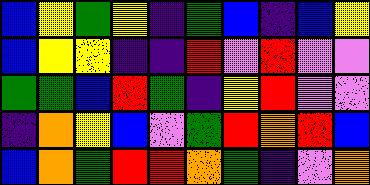[["blue", "yellow", "green", "yellow", "indigo", "green", "blue", "indigo", "blue", "yellow"], ["blue", "yellow", "yellow", "indigo", "indigo", "red", "violet", "red", "violet", "violet"], ["green", "green", "blue", "red", "green", "indigo", "yellow", "red", "violet", "violet"], ["indigo", "orange", "yellow", "blue", "violet", "green", "red", "orange", "red", "blue"], ["blue", "orange", "green", "red", "red", "orange", "green", "indigo", "violet", "orange"]]